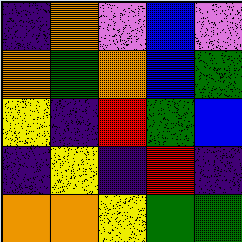[["indigo", "orange", "violet", "blue", "violet"], ["orange", "green", "orange", "blue", "green"], ["yellow", "indigo", "red", "green", "blue"], ["indigo", "yellow", "indigo", "red", "indigo"], ["orange", "orange", "yellow", "green", "green"]]